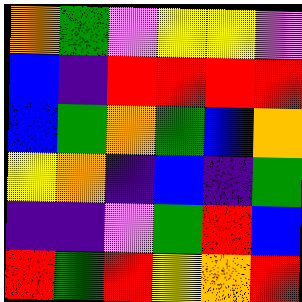[["orange", "green", "violet", "yellow", "yellow", "violet"], ["blue", "indigo", "red", "red", "red", "red"], ["blue", "green", "orange", "green", "blue", "orange"], ["yellow", "orange", "indigo", "blue", "indigo", "green"], ["indigo", "indigo", "violet", "green", "red", "blue"], ["red", "green", "red", "yellow", "orange", "red"]]